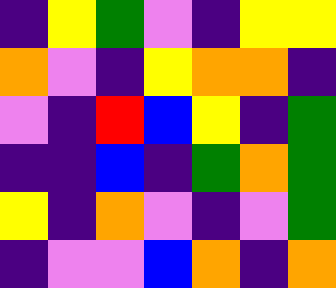[["indigo", "yellow", "green", "violet", "indigo", "yellow", "yellow"], ["orange", "violet", "indigo", "yellow", "orange", "orange", "indigo"], ["violet", "indigo", "red", "blue", "yellow", "indigo", "green"], ["indigo", "indigo", "blue", "indigo", "green", "orange", "green"], ["yellow", "indigo", "orange", "violet", "indigo", "violet", "green"], ["indigo", "violet", "violet", "blue", "orange", "indigo", "orange"]]